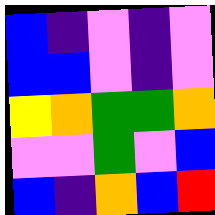[["blue", "indigo", "violet", "indigo", "violet"], ["blue", "blue", "violet", "indigo", "violet"], ["yellow", "orange", "green", "green", "orange"], ["violet", "violet", "green", "violet", "blue"], ["blue", "indigo", "orange", "blue", "red"]]